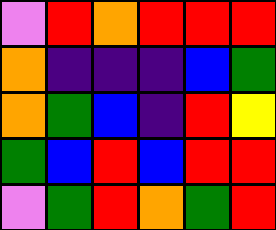[["violet", "red", "orange", "red", "red", "red"], ["orange", "indigo", "indigo", "indigo", "blue", "green"], ["orange", "green", "blue", "indigo", "red", "yellow"], ["green", "blue", "red", "blue", "red", "red"], ["violet", "green", "red", "orange", "green", "red"]]